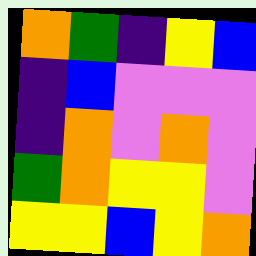[["orange", "green", "indigo", "yellow", "blue"], ["indigo", "blue", "violet", "violet", "violet"], ["indigo", "orange", "violet", "orange", "violet"], ["green", "orange", "yellow", "yellow", "violet"], ["yellow", "yellow", "blue", "yellow", "orange"]]